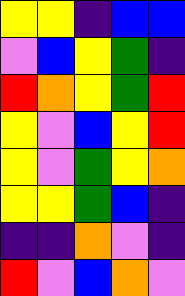[["yellow", "yellow", "indigo", "blue", "blue"], ["violet", "blue", "yellow", "green", "indigo"], ["red", "orange", "yellow", "green", "red"], ["yellow", "violet", "blue", "yellow", "red"], ["yellow", "violet", "green", "yellow", "orange"], ["yellow", "yellow", "green", "blue", "indigo"], ["indigo", "indigo", "orange", "violet", "indigo"], ["red", "violet", "blue", "orange", "violet"]]